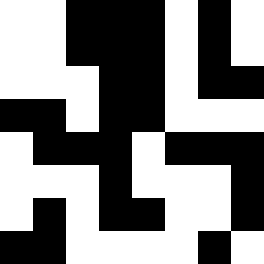[["white", "white", "black", "black", "black", "white", "black", "white"], ["white", "white", "black", "black", "black", "white", "black", "white"], ["white", "white", "white", "black", "black", "white", "black", "black"], ["black", "black", "white", "black", "black", "white", "white", "white"], ["white", "black", "black", "black", "white", "black", "black", "black"], ["white", "white", "white", "black", "white", "white", "white", "black"], ["white", "black", "white", "black", "black", "white", "white", "black"], ["black", "black", "white", "white", "white", "white", "black", "white"]]